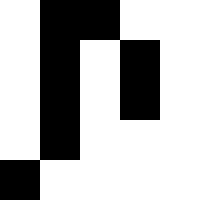[["white", "black", "black", "white", "white"], ["white", "black", "white", "black", "white"], ["white", "black", "white", "black", "white"], ["white", "black", "white", "white", "white"], ["black", "white", "white", "white", "white"]]